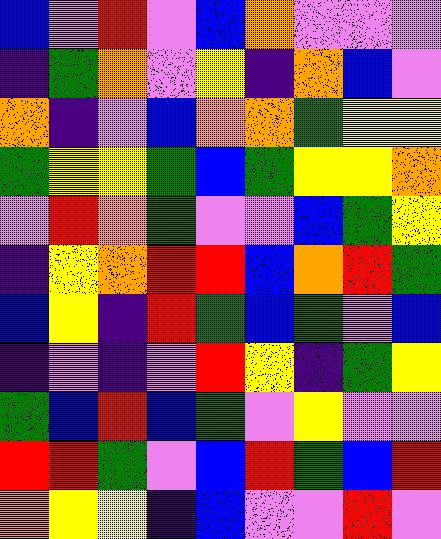[["blue", "violet", "red", "violet", "blue", "orange", "violet", "violet", "violet"], ["indigo", "green", "orange", "violet", "yellow", "indigo", "orange", "blue", "violet"], ["orange", "indigo", "violet", "blue", "orange", "orange", "green", "yellow", "yellow"], ["green", "yellow", "yellow", "green", "blue", "green", "yellow", "yellow", "orange"], ["violet", "red", "orange", "green", "violet", "violet", "blue", "green", "yellow"], ["indigo", "yellow", "orange", "red", "red", "blue", "orange", "red", "green"], ["blue", "yellow", "indigo", "red", "green", "blue", "green", "violet", "blue"], ["indigo", "violet", "indigo", "violet", "red", "yellow", "indigo", "green", "yellow"], ["green", "blue", "red", "blue", "green", "violet", "yellow", "violet", "violet"], ["red", "red", "green", "violet", "blue", "red", "green", "blue", "red"], ["orange", "yellow", "yellow", "indigo", "blue", "violet", "violet", "red", "violet"]]